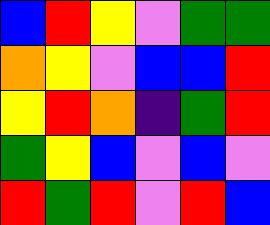[["blue", "red", "yellow", "violet", "green", "green"], ["orange", "yellow", "violet", "blue", "blue", "red"], ["yellow", "red", "orange", "indigo", "green", "red"], ["green", "yellow", "blue", "violet", "blue", "violet"], ["red", "green", "red", "violet", "red", "blue"]]